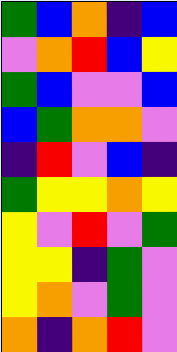[["green", "blue", "orange", "indigo", "blue"], ["violet", "orange", "red", "blue", "yellow"], ["green", "blue", "violet", "violet", "blue"], ["blue", "green", "orange", "orange", "violet"], ["indigo", "red", "violet", "blue", "indigo"], ["green", "yellow", "yellow", "orange", "yellow"], ["yellow", "violet", "red", "violet", "green"], ["yellow", "yellow", "indigo", "green", "violet"], ["yellow", "orange", "violet", "green", "violet"], ["orange", "indigo", "orange", "red", "violet"]]